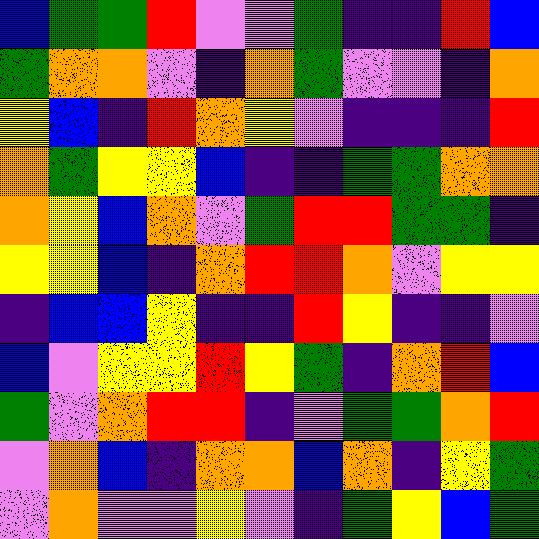[["blue", "green", "green", "red", "violet", "violet", "green", "indigo", "indigo", "red", "blue"], ["green", "orange", "orange", "violet", "indigo", "orange", "green", "violet", "violet", "indigo", "orange"], ["yellow", "blue", "indigo", "red", "orange", "yellow", "violet", "indigo", "indigo", "indigo", "red"], ["orange", "green", "yellow", "yellow", "blue", "indigo", "indigo", "green", "green", "orange", "orange"], ["orange", "yellow", "blue", "orange", "violet", "green", "red", "red", "green", "green", "indigo"], ["yellow", "yellow", "blue", "indigo", "orange", "red", "red", "orange", "violet", "yellow", "yellow"], ["indigo", "blue", "blue", "yellow", "indigo", "indigo", "red", "yellow", "indigo", "indigo", "violet"], ["blue", "violet", "yellow", "yellow", "red", "yellow", "green", "indigo", "orange", "red", "blue"], ["green", "violet", "orange", "red", "red", "indigo", "violet", "green", "green", "orange", "red"], ["violet", "orange", "blue", "indigo", "orange", "orange", "blue", "orange", "indigo", "yellow", "green"], ["violet", "orange", "violet", "violet", "yellow", "violet", "indigo", "green", "yellow", "blue", "green"]]